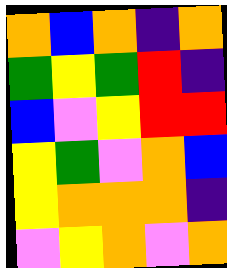[["orange", "blue", "orange", "indigo", "orange"], ["green", "yellow", "green", "red", "indigo"], ["blue", "violet", "yellow", "red", "red"], ["yellow", "green", "violet", "orange", "blue"], ["yellow", "orange", "orange", "orange", "indigo"], ["violet", "yellow", "orange", "violet", "orange"]]